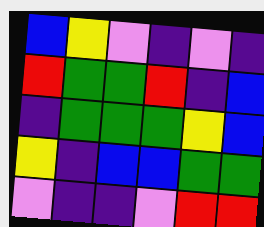[["blue", "yellow", "violet", "indigo", "violet", "indigo"], ["red", "green", "green", "red", "indigo", "blue"], ["indigo", "green", "green", "green", "yellow", "blue"], ["yellow", "indigo", "blue", "blue", "green", "green"], ["violet", "indigo", "indigo", "violet", "red", "red"]]